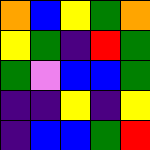[["orange", "blue", "yellow", "green", "orange"], ["yellow", "green", "indigo", "red", "green"], ["green", "violet", "blue", "blue", "green"], ["indigo", "indigo", "yellow", "indigo", "yellow"], ["indigo", "blue", "blue", "green", "red"]]